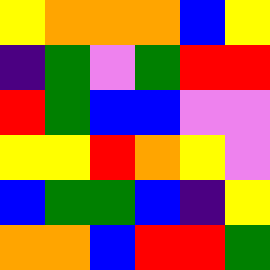[["yellow", "orange", "orange", "orange", "blue", "yellow"], ["indigo", "green", "violet", "green", "red", "red"], ["red", "green", "blue", "blue", "violet", "violet"], ["yellow", "yellow", "red", "orange", "yellow", "violet"], ["blue", "green", "green", "blue", "indigo", "yellow"], ["orange", "orange", "blue", "red", "red", "green"]]